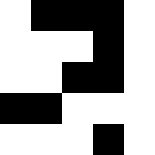[["white", "black", "black", "black", "white"], ["white", "white", "white", "black", "white"], ["white", "white", "black", "black", "white"], ["black", "black", "white", "white", "white"], ["white", "white", "white", "black", "white"]]